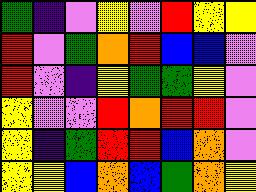[["green", "indigo", "violet", "yellow", "violet", "red", "yellow", "yellow"], ["red", "violet", "green", "orange", "red", "blue", "blue", "violet"], ["red", "violet", "indigo", "yellow", "green", "green", "yellow", "violet"], ["yellow", "violet", "violet", "red", "orange", "red", "red", "violet"], ["yellow", "indigo", "green", "red", "red", "blue", "orange", "violet"], ["yellow", "yellow", "blue", "orange", "blue", "green", "orange", "yellow"]]